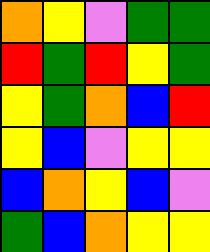[["orange", "yellow", "violet", "green", "green"], ["red", "green", "red", "yellow", "green"], ["yellow", "green", "orange", "blue", "red"], ["yellow", "blue", "violet", "yellow", "yellow"], ["blue", "orange", "yellow", "blue", "violet"], ["green", "blue", "orange", "yellow", "yellow"]]